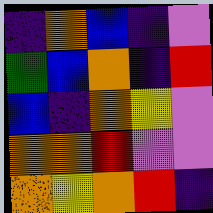[["indigo", "orange", "blue", "indigo", "violet"], ["green", "blue", "orange", "indigo", "red"], ["blue", "indigo", "orange", "yellow", "violet"], ["orange", "orange", "red", "violet", "violet"], ["orange", "yellow", "orange", "red", "indigo"]]